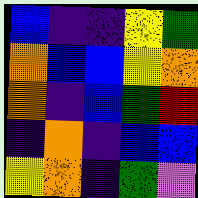[["blue", "indigo", "indigo", "yellow", "green"], ["orange", "blue", "blue", "yellow", "orange"], ["orange", "indigo", "blue", "green", "red"], ["indigo", "orange", "indigo", "blue", "blue"], ["yellow", "orange", "indigo", "green", "violet"]]